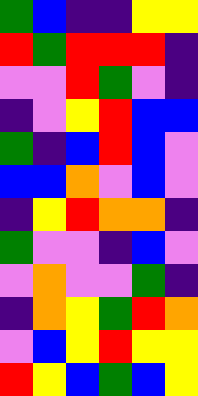[["green", "blue", "indigo", "indigo", "yellow", "yellow"], ["red", "green", "red", "red", "red", "indigo"], ["violet", "violet", "red", "green", "violet", "indigo"], ["indigo", "violet", "yellow", "red", "blue", "blue"], ["green", "indigo", "blue", "red", "blue", "violet"], ["blue", "blue", "orange", "violet", "blue", "violet"], ["indigo", "yellow", "red", "orange", "orange", "indigo"], ["green", "violet", "violet", "indigo", "blue", "violet"], ["violet", "orange", "violet", "violet", "green", "indigo"], ["indigo", "orange", "yellow", "green", "red", "orange"], ["violet", "blue", "yellow", "red", "yellow", "yellow"], ["red", "yellow", "blue", "green", "blue", "yellow"]]